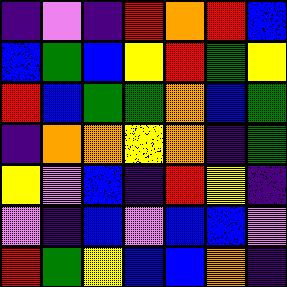[["indigo", "violet", "indigo", "red", "orange", "red", "blue"], ["blue", "green", "blue", "yellow", "red", "green", "yellow"], ["red", "blue", "green", "green", "orange", "blue", "green"], ["indigo", "orange", "orange", "yellow", "orange", "indigo", "green"], ["yellow", "violet", "blue", "indigo", "red", "yellow", "indigo"], ["violet", "indigo", "blue", "violet", "blue", "blue", "violet"], ["red", "green", "yellow", "blue", "blue", "orange", "indigo"]]